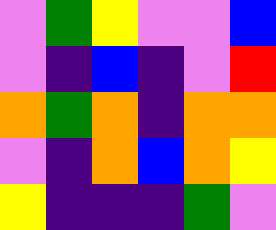[["violet", "green", "yellow", "violet", "violet", "blue"], ["violet", "indigo", "blue", "indigo", "violet", "red"], ["orange", "green", "orange", "indigo", "orange", "orange"], ["violet", "indigo", "orange", "blue", "orange", "yellow"], ["yellow", "indigo", "indigo", "indigo", "green", "violet"]]